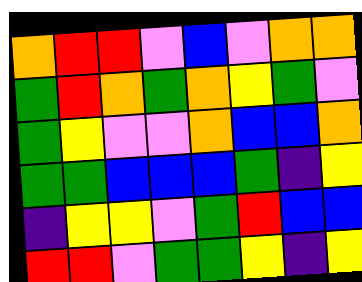[["orange", "red", "red", "violet", "blue", "violet", "orange", "orange"], ["green", "red", "orange", "green", "orange", "yellow", "green", "violet"], ["green", "yellow", "violet", "violet", "orange", "blue", "blue", "orange"], ["green", "green", "blue", "blue", "blue", "green", "indigo", "yellow"], ["indigo", "yellow", "yellow", "violet", "green", "red", "blue", "blue"], ["red", "red", "violet", "green", "green", "yellow", "indigo", "yellow"]]